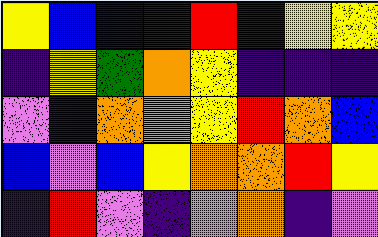[["yellow", "blue", "blue", "indigo", "red", "indigo", "yellow", "yellow"], ["indigo", "yellow", "green", "orange", "yellow", "indigo", "indigo", "indigo"], ["violet", "indigo", "orange", "violet", "yellow", "red", "orange", "blue"], ["blue", "violet", "blue", "yellow", "orange", "orange", "red", "yellow"], ["indigo", "red", "violet", "indigo", "violet", "orange", "indigo", "violet"]]